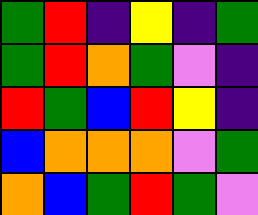[["green", "red", "indigo", "yellow", "indigo", "green"], ["green", "red", "orange", "green", "violet", "indigo"], ["red", "green", "blue", "red", "yellow", "indigo"], ["blue", "orange", "orange", "orange", "violet", "green"], ["orange", "blue", "green", "red", "green", "violet"]]